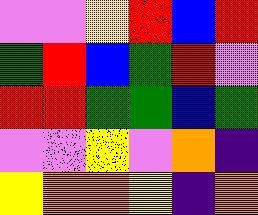[["violet", "violet", "yellow", "red", "blue", "red"], ["green", "red", "blue", "green", "red", "violet"], ["red", "red", "green", "green", "blue", "green"], ["violet", "violet", "yellow", "violet", "orange", "indigo"], ["yellow", "orange", "orange", "yellow", "indigo", "orange"]]